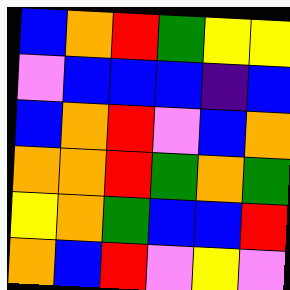[["blue", "orange", "red", "green", "yellow", "yellow"], ["violet", "blue", "blue", "blue", "indigo", "blue"], ["blue", "orange", "red", "violet", "blue", "orange"], ["orange", "orange", "red", "green", "orange", "green"], ["yellow", "orange", "green", "blue", "blue", "red"], ["orange", "blue", "red", "violet", "yellow", "violet"]]